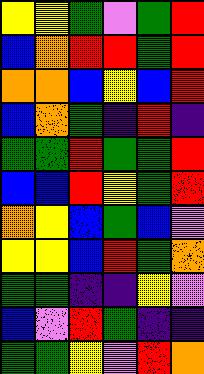[["yellow", "yellow", "green", "violet", "green", "red"], ["blue", "orange", "red", "red", "green", "red"], ["orange", "orange", "blue", "yellow", "blue", "red"], ["blue", "orange", "green", "indigo", "red", "indigo"], ["green", "green", "red", "green", "green", "red"], ["blue", "blue", "red", "yellow", "green", "red"], ["orange", "yellow", "blue", "green", "blue", "violet"], ["yellow", "yellow", "blue", "red", "green", "orange"], ["green", "green", "indigo", "indigo", "yellow", "violet"], ["blue", "violet", "red", "green", "indigo", "indigo"], ["green", "green", "yellow", "violet", "red", "orange"]]